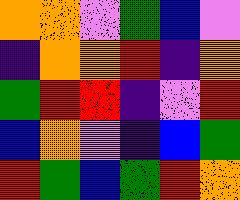[["orange", "orange", "violet", "green", "blue", "violet"], ["indigo", "orange", "orange", "red", "indigo", "orange"], ["green", "red", "red", "indigo", "violet", "red"], ["blue", "orange", "violet", "indigo", "blue", "green"], ["red", "green", "blue", "green", "red", "orange"]]